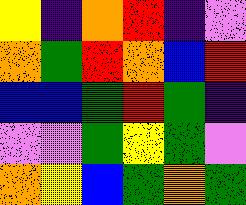[["yellow", "indigo", "orange", "red", "indigo", "violet"], ["orange", "green", "red", "orange", "blue", "red"], ["blue", "blue", "green", "red", "green", "indigo"], ["violet", "violet", "green", "yellow", "green", "violet"], ["orange", "yellow", "blue", "green", "orange", "green"]]